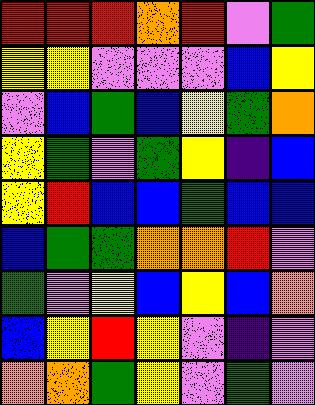[["red", "red", "red", "orange", "red", "violet", "green"], ["yellow", "yellow", "violet", "violet", "violet", "blue", "yellow"], ["violet", "blue", "green", "blue", "yellow", "green", "orange"], ["yellow", "green", "violet", "green", "yellow", "indigo", "blue"], ["yellow", "red", "blue", "blue", "green", "blue", "blue"], ["blue", "green", "green", "orange", "orange", "red", "violet"], ["green", "violet", "yellow", "blue", "yellow", "blue", "orange"], ["blue", "yellow", "red", "yellow", "violet", "indigo", "violet"], ["orange", "orange", "green", "yellow", "violet", "green", "violet"]]